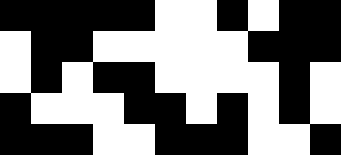[["black", "black", "black", "black", "black", "white", "white", "black", "white", "black", "black"], ["white", "black", "black", "white", "white", "white", "white", "white", "black", "black", "black"], ["white", "black", "white", "black", "black", "white", "white", "white", "white", "black", "white"], ["black", "white", "white", "white", "black", "black", "white", "black", "white", "black", "white"], ["black", "black", "black", "white", "white", "black", "black", "black", "white", "white", "black"]]